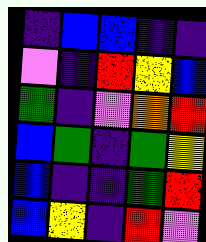[["indigo", "blue", "blue", "indigo", "indigo"], ["violet", "indigo", "red", "yellow", "blue"], ["green", "indigo", "violet", "orange", "red"], ["blue", "green", "indigo", "green", "yellow"], ["blue", "indigo", "indigo", "green", "red"], ["blue", "yellow", "indigo", "red", "violet"]]